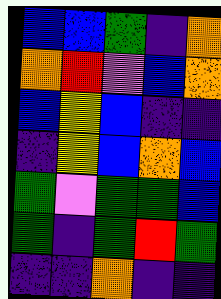[["blue", "blue", "green", "indigo", "orange"], ["orange", "red", "violet", "blue", "orange"], ["blue", "yellow", "blue", "indigo", "indigo"], ["indigo", "yellow", "blue", "orange", "blue"], ["green", "violet", "green", "green", "blue"], ["green", "indigo", "green", "red", "green"], ["indigo", "indigo", "orange", "indigo", "indigo"]]